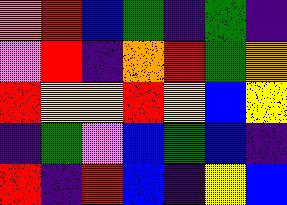[["orange", "red", "blue", "green", "indigo", "green", "indigo"], ["violet", "red", "indigo", "orange", "red", "green", "orange"], ["red", "yellow", "yellow", "red", "yellow", "blue", "yellow"], ["indigo", "green", "violet", "blue", "green", "blue", "indigo"], ["red", "indigo", "red", "blue", "indigo", "yellow", "blue"]]